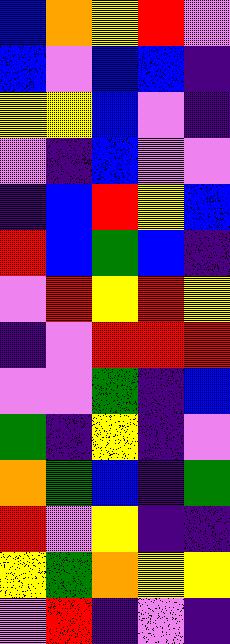[["blue", "orange", "yellow", "red", "violet"], ["blue", "violet", "blue", "blue", "indigo"], ["yellow", "yellow", "blue", "violet", "indigo"], ["violet", "indigo", "blue", "violet", "violet"], ["indigo", "blue", "red", "yellow", "blue"], ["red", "blue", "green", "blue", "indigo"], ["violet", "red", "yellow", "red", "yellow"], ["indigo", "violet", "red", "red", "red"], ["violet", "violet", "green", "indigo", "blue"], ["green", "indigo", "yellow", "indigo", "violet"], ["orange", "green", "blue", "indigo", "green"], ["red", "violet", "yellow", "indigo", "indigo"], ["yellow", "green", "orange", "yellow", "yellow"], ["violet", "red", "indigo", "violet", "indigo"]]